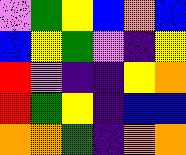[["violet", "green", "yellow", "blue", "orange", "blue"], ["blue", "yellow", "green", "violet", "indigo", "yellow"], ["red", "violet", "indigo", "indigo", "yellow", "orange"], ["red", "green", "yellow", "indigo", "blue", "blue"], ["orange", "orange", "green", "indigo", "orange", "orange"]]